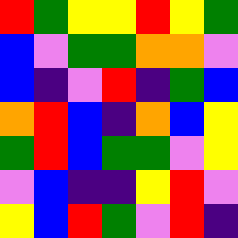[["red", "green", "yellow", "yellow", "red", "yellow", "green"], ["blue", "violet", "green", "green", "orange", "orange", "violet"], ["blue", "indigo", "violet", "red", "indigo", "green", "blue"], ["orange", "red", "blue", "indigo", "orange", "blue", "yellow"], ["green", "red", "blue", "green", "green", "violet", "yellow"], ["violet", "blue", "indigo", "indigo", "yellow", "red", "violet"], ["yellow", "blue", "red", "green", "violet", "red", "indigo"]]